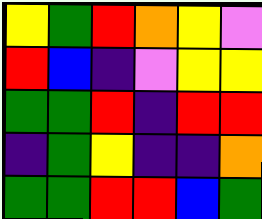[["yellow", "green", "red", "orange", "yellow", "violet"], ["red", "blue", "indigo", "violet", "yellow", "yellow"], ["green", "green", "red", "indigo", "red", "red"], ["indigo", "green", "yellow", "indigo", "indigo", "orange"], ["green", "green", "red", "red", "blue", "green"]]